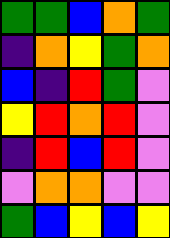[["green", "green", "blue", "orange", "green"], ["indigo", "orange", "yellow", "green", "orange"], ["blue", "indigo", "red", "green", "violet"], ["yellow", "red", "orange", "red", "violet"], ["indigo", "red", "blue", "red", "violet"], ["violet", "orange", "orange", "violet", "violet"], ["green", "blue", "yellow", "blue", "yellow"]]